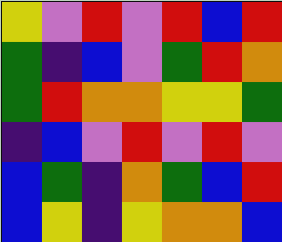[["yellow", "violet", "red", "violet", "red", "blue", "red"], ["green", "indigo", "blue", "violet", "green", "red", "orange"], ["green", "red", "orange", "orange", "yellow", "yellow", "green"], ["indigo", "blue", "violet", "red", "violet", "red", "violet"], ["blue", "green", "indigo", "orange", "green", "blue", "red"], ["blue", "yellow", "indigo", "yellow", "orange", "orange", "blue"]]